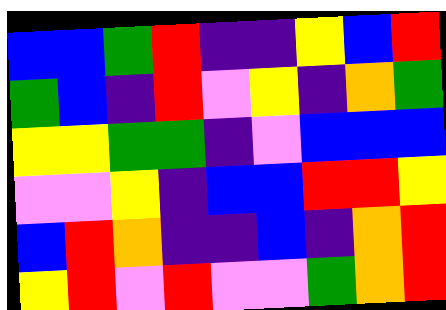[["blue", "blue", "green", "red", "indigo", "indigo", "yellow", "blue", "red"], ["green", "blue", "indigo", "red", "violet", "yellow", "indigo", "orange", "green"], ["yellow", "yellow", "green", "green", "indigo", "violet", "blue", "blue", "blue"], ["violet", "violet", "yellow", "indigo", "blue", "blue", "red", "red", "yellow"], ["blue", "red", "orange", "indigo", "indigo", "blue", "indigo", "orange", "red"], ["yellow", "red", "violet", "red", "violet", "violet", "green", "orange", "red"]]